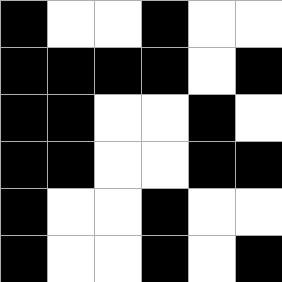[["black", "white", "white", "black", "white", "white"], ["black", "black", "black", "black", "white", "black"], ["black", "black", "white", "white", "black", "white"], ["black", "black", "white", "white", "black", "black"], ["black", "white", "white", "black", "white", "white"], ["black", "white", "white", "black", "white", "black"]]